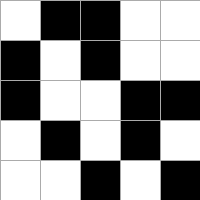[["white", "black", "black", "white", "white"], ["black", "white", "black", "white", "white"], ["black", "white", "white", "black", "black"], ["white", "black", "white", "black", "white"], ["white", "white", "black", "white", "black"]]